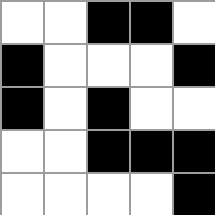[["white", "white", "black", "black", "white"], ["black", "white", "white", "white", "black"], ["black", "white", "black", "white", "white"], ["white", "white", "black", "black", "black"], ["white", "white", "white", "white", "black"]]